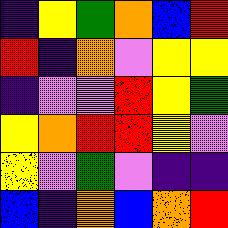[["indigo", "yellow", "green", "orange", "blue", "red"], ["red", "indigo", "orange", "violet", "yellow", "yellow"], ["indigo", "violet", "violet", "red", "yellow", "green"], ["yellow", "orange", "red", "red", "yellow", "violet"], ["yellow", "violet", "green", "violet", "indigo", "indigo"], ["blue", "indigo", "orange", "blue", "orange", "red"]]